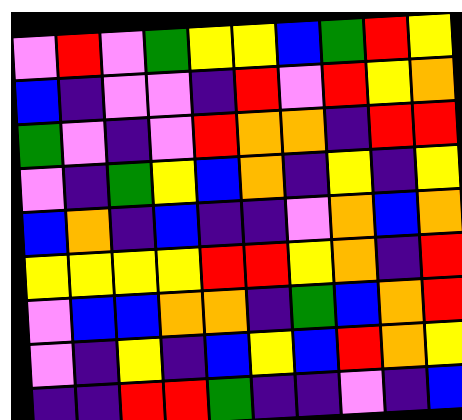[["violet", "red", "violet", "green", "yellow", "yellow", "blue", "green", "red", "yellow"], ["blue", "indigo", "violet", "violet", "indigo", "red", "violet", "red", "yellow", "orange"], ["green", "violet", "indigo", "violet", "red", "orange", "orange", "indigo", "red", "red"], ["violet", "indigo", "green", "yellow", "blue", "orange", "indigo", "yellow", "indigo", "yellow"], ["blue", "orange", "indigo", "blue", "indigo", "indigo", "violet", "orange", "blue", "orange"], ["yellow", "yellow", "yellow", "yellow", "red", "red", "yellow", "orange", "indigo", "red"], ["violet", "blue", "blue", "orange", "orange", "indigo", "green", "blue", "orange", "red"], ["violet", "indigo", "yellow", "indigo", "blue", "yellow", "blue", "red", "orange", "yellow"], ["indigo", "indigo", "red", "red", "green", "indigo", "indigo", "violet", "indigo", "blue"]]